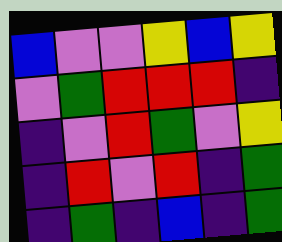[["blue", "violet", "violet", "yellow", "blue", "yellow"], ["violet", "green", "red", "red", "red", "indigo"], ["indigo", "violet", "red", "green", "violet", "yellow"], ["indigo", "red", "violet", "red", "indigo", "green"], ["indigo", "green", "indigo", "blue", "indigo", "green"]]